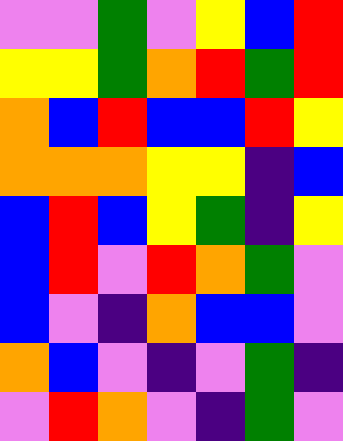[["violet", "violet", "green", "violet", "yellow", "blue", "red"], ["yellow", "yellow", "green", "orange", "red", "green", "red"], ["orange", "blue", "red", "blue", "blue", "red", "yellow"], ["orange", "orange", "orange", "yellow", "yellow", "indigo", "blue"], ["blue", "red", "blue", "yellow", "green", "indigo", "yellow"], ["blue", "red", "violet", "red", "orange", "green", "violet"], ["blue", "violet", "indigo", "orange", "blue", "blue", "violet"], ["orange", "blue", "violet", "indigo", "violet", "green", "indigo"], ["violet", "red", "orange", "violet", "indigo", "green", "violet"]]